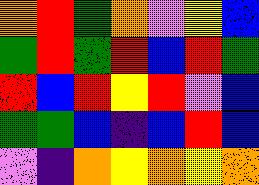[["orange", "red", "green", "orange", "violet", "yellow", "blue"], ["green", "red", "green", "red", "blue", "red", "green"], ["red", "blue", "red", "yellow", "red", "violet", "blue"], ["green", "green", "blue", "indigo", "blue", "red", "blue"], ["violet", "indigo", "orange", "yellow", "orange", "yellow", "orange"]]